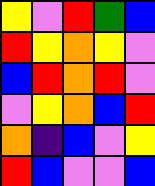[["yellow", "violet", "red", "green", "blue"], ["red", "yellow", "orange", "yellow", "violet"], ["blue", "red", "orange", "red", "violet"], ["violet", "yellow", "orange", "blue", "red"], ["orange", "indigo", "blue", "violet", "yellow"], ["red", "blue", "violet", "violet", "blue"]]